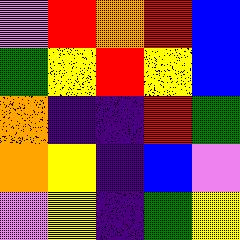[["violet", "red", "orange", "red", "blue"], ["green", "yellow", "red", "yellow", "blue"], ["orange", "indigo", "indigo", "red", "green"], ["orange", "yellow", "indigo", "blue", "violet"], ["violet", "yellow", "indigo", "green", "yellow"]]